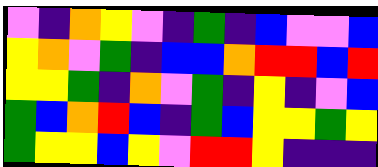[["violet", "indigo", "orange", "yellow", "violet", "indigo", "green", "indigo", "blue", "violet", "violet", "blue"], ["yellow", "orange", "violet", "green", "indigo", "blue", "blue", "orange", "red", "red", "blue", "red"], ["yellow", "yellow", "green", "indigo", "orange", "violet", "green", "indigo", "yellow", "indigo", "violet", "blue"], ["green", "blue", "orange", "red", "blue", "indigo", "green", "blue", "yellow", "yellow", "green", "yellow"], ["green", "yellow", "yellow", "blue", "yellow", "violet", "red", "red", "yellow", "indigo", "indigo", "indigo"]]